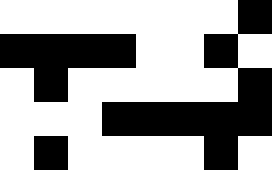[["white", "white", "white", "white", "white", "white", "white", "black"], ["black", "black", "black", "black", "white", "white", "black", "white"], ["white", "black", "white", "white", "white", "white", "white", "black"], ["white", "white", "white", "black", "black", "black", "black", "black"], ["white", "black", "white", "white", "white", "white", "black", "white"]]